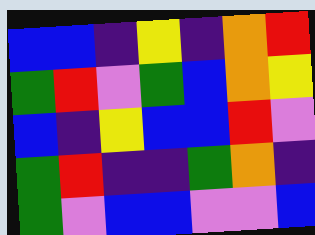[["blue", "blue", "indigo", "yellow", "indigo", "orange", "red"], ["green", "red", "violet", "green", "blue", "orange", "yellow"], ["blue", "indigo", "yellow", "blue", "blue", "red", "violet"], ["green", "red", "indigo", "indigo", "green", "orange", "indigo"], ["green", "violet", "blue", "blue", "violet", "violet", "blue"]]